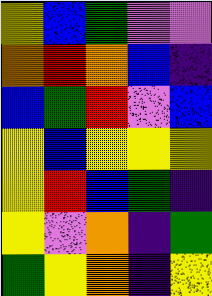[["yellow", "blue", "green", "violet", "violet"], ["orange", "red", "orange", "blue", "indigo"], ["blue", "green", "red", "violet", "blue"], ["yellow", "blue", "yellow", "yellow", "yellow"], ["yellow", "red", "blue", "green", "indigo"], ["yellow", "violet", "orange", "indigo", "green"], ["green", "yellow", "orange", "indigo", "yellow"]]